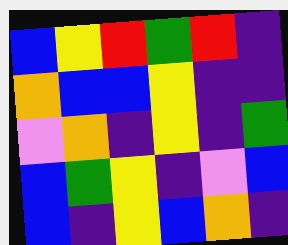[["blue", "yellow", "red", "green", "red", "indigo"], ["orange", "blue", "blue", "yellow", "indigo", "indigo"], ["violet", "orange", "indigo", "yellow", "indigo", "green"], ["blue", "green", "yellow", "indigo", "violet", "blue"], ["blue", "indigo", "yellow", "blue", "orange", "indigo"]]